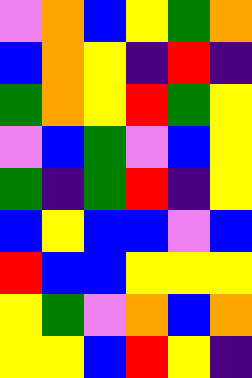[["violet", "orange", "blue", "yellow", "green", "orange"], ["blue", "orange", "yellow", "indigo", "red", "indigo"], ["green", "orange", "yellow", "red", "green", "yellow"], ["violet", "blue", "green", "violet", "blue", "yellow"], ["green", "indigo", "green", "red", "indigo", "yellow"], ["blue", "yellow", "blue", "blue", "violet", "blue"], ["red", "blue", "blue", "yellow", "yellow", "yellow"], ["yellow", "green", "violet", "orange", "blue", "orange"], ["yellow", "yellow", "blue", "red", "yellow", "indigo"]]